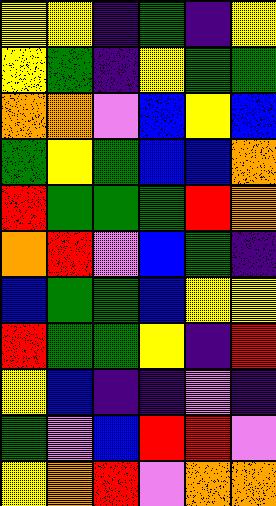[["yellow", "yellow", "indigo", "green", "indigo", "yellow"], ["yellow", "green", "indigo", "yellow", "green", "green"], ["orange", "orange", "violet", "blue", "yellow", "blue"], ["green", "yellow", "green", "blue", "blue", "orange"], ["red", "green", "green", "green", "red", "orange"], ["orange", "red", "violet", "blue", "green", "indigo"], ["blue", "green", "green", "blue", "yellow", "yellow"], ["red", "green", "green", "yellow", "indigo", "red"], ["yellow", "blue", "indigo", "indigo", "violet", "indigo"], ["green", "violet", "blue", "red", "red", "violet"], ["yellow", "orange", "red", "violet", "orange", "orange"]]